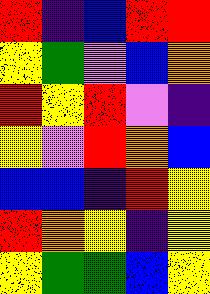[["red", "indigo", "blue", "red", "red"], ["yellow", "green", "violet", "blue", "orange"], ["red", "yellow", "red", "violet", "indigo"], ["yellow", "violet", "red", "orange", "blue"], ["blue", "blue", "indigo", "red", "yellow"], ["red", "orange", "yellow", "indigo", "yellow"], ["yellow", "green", "green", "blue", "yellow"]]